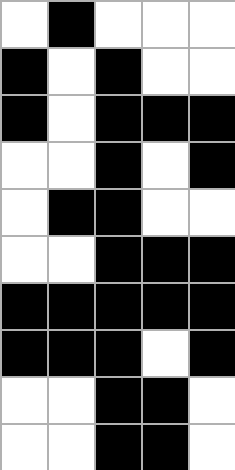[["white", "black", "white", "white", "white"], ["black", "white", "black", "white", "white"], ["black", "white", "black", "black", "black"], ["white", "white", "black", "white", "black"], ["white", "black", "black", "white", "white"], ["white", "white", "black", "black", "black"], ["black", "black", "black", "black", "black"], ["black", "black", "black", "white", "black"], ["white", "white", "black", "black", "white"], ["white", "white", "black", "black", "white"]]